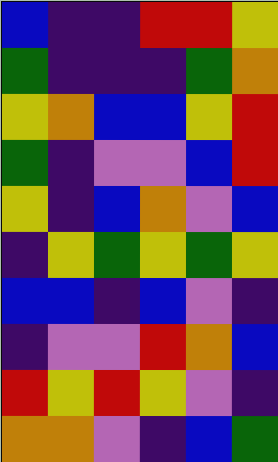[["blue", "indigo", "indigo", "red", "red", "yellow"], ["green", "indigo", "indigo", "indigo", "green", "orange"], ["yellow", "orange", "blue", "blue", "yellow", "red"], ["green", "indigo", "violet", "violet", "blue", "red"], ["yellow", "indigo", "blue", "orange", "violet", "blue"], ["indigo", "yellow", "green", "yellow", "green", "yellow"], ["blue", "blue", "indigo", "blue", "violet", "indigo"], ["indigo", "violet", "violet", "red", "orange", "blue"], ["red", "yellow", "red", "yellow", "violet", "indigo"], ["orange", "orange", "violet", "indigo", "blue", "green"]]